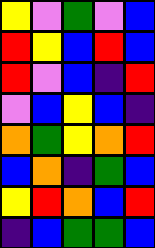[["yellow", "violet", "green", "violet", "blue"], ["red", "yellow", "blue", "red", "blue"], ["red", "violet", "blue", "indigo", "red"], ["violet", "blue", "yellow", "blue", "indigo"], ["orange", "green", "yellow", "orange", "red"], ["blue", "orange", "indigo", "green", "blue"], ["yellow", "red", "orange", "blue", "red"], ["indigo", "blue", "green", "green", "blue"]]